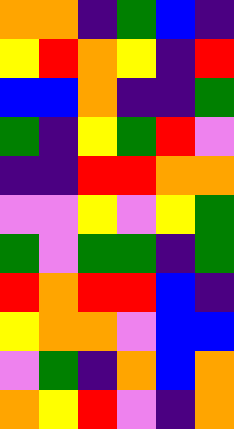[["orange", "orange", "indigo", "green", "blue", "indigo"], ["yellow", "red", "orange", "yellow", "indigo", "red"], ["blue", "blue", "orange", "indigo", "indigo", "green"], ["green", "indigo", "yellow", "green", "red", "violet"], ["indigo", "indigo", "red", "red", "orange", "orange"], ["violet", "violet", "yellow", "violet", "yellow", "green"], ["green", "violet", "green", "green", "indigo", "green"], ["red", "orange", "red", "red", "blue", "indigo"], ["yellow", "orange", "orange", "violet", "blue", "blue"], ["violet", "green", "indigo", "orange", "blue", "orange"], ["orange", "yellow", "red", "violet", "indigo", "orange"]]